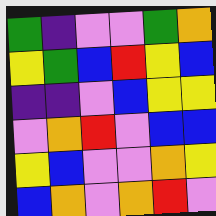[["green", "indigo", "violet", "violet", "green", "orange"], ["yellow", "green", "blue", "red", "yellow", "blue"], ["indigo", "indigo", "violet", "blue", "yellow", "yellow"], ["violet", "orange", "red", "violet", "blue", "blue"], ["yellow", "blue", "violet", "violet", "orange", "yellow"], ["blue", "orange", "violet", "orange", "red", "violet"]]